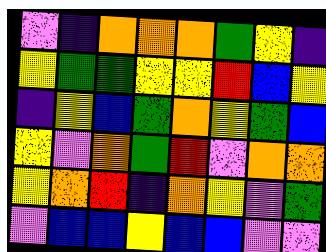[["violet", "indigo", "orange", "orange", "orange", "green", "yellow", "indigo"], ["yellow", "green", "green", "yellow", "yellow", "red", "blue", "yellow"], ["indigo", "yellow", "blue", "green", "orange", "yellow", "green", "blue"], ["yellow", "violet", "orange", "green", "red", "violet", "orange", "orange"], ["yellow", "orange", "red", "indigo", "orange", "yellow", "violet", "green"], ["violet", "blue", "blue", "yellow", "blue", "blue", "violet", "violet"]]